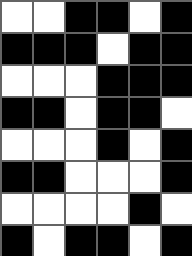[["white", "white", "black", "black", "white", "black"], ["black", "black", "black", "white", "black", "black"], ["white", "white", "white", "black", "black", "black"], ["black", "black", "white", "black", "black", "white"], ["white", "white", "white", "black", "white", "black"], ["black", "black", "white", "white", "white", "black"], ["white", "white", "white", "white", "black", "white"], ["black", "white", "black", "black", "white", "black"]]